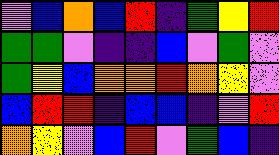[["violet", "blue", "orange", "blue", "red", "indigo", "green", "yellow", "red"], ["green", "green", "violet", "indigo", "indigo", "blue", "violet", "green", "violet"], ["green", "yellow", "blue", "orange", "orange", "red", "orange", "yellow", "violet"], ["blue", "red", "red", "indigo", "blue", "blue", "indigo", "violet", "red"], ["orange", "yellow", "violet", "blue", "red", "violet", "green", "blue", "indigo"]]